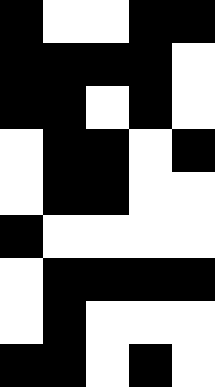[["black", "white", "white", "black", "black"], ["black", "black", "black", "black", "white"], ["black", "black", "white", "black", "white"], ["white", "black", "black", "white", "black"], ["white", "black", "black", "white", "white"], ["black", "white", "white", "white", "white"], ["white", "black", "black", "black", "black"], ["white", "black", "white", "white", "white"], ["black", "black", "white", "black", "white"]]